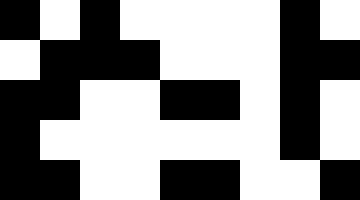[["black", "white", "black", "white", "white", "white", "white", "black", "white"], ["white", "black", "black", "black", "white", "white", "white", "black", "black"], ["black", "black", "white", "white", "black", "black", "white", "black", "white"], ["black", "white", "white", "white", "white", "white", "white", "black", "white"], ["black", "black", "white", "white", "black", "black", "white", "white", "black"]]